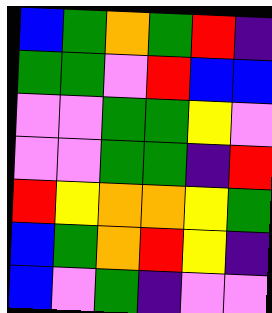[["blue", "green", "orange", "green", "red", "indigo"], ["green", "green", "violet", "red", "blue", "blue"], ["violet", "violet", "green", "green", "yellow", "violet"], ["violet", "violet", "green", "green", "indigo", "red"], ["red", "yellow", "orange", "orange", "yellow", "green"], ["blue", "green", "orange", "red", "yellow", "indigo"], ["blue", "violet", "green", "indigo", "violet", "violet"]]